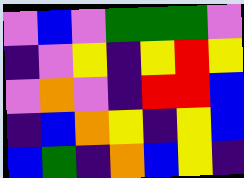[["violet", "blue", "violet", "green", "green", "green", "violet"], ["indigo", "violet", "yellow", "indigo", "yellow", "red", "yellow"], ["violet", "orange", "violet", "indigo", "red", "red", "blue"], ["indigo", "blue", "orange", "yellow", "indigo", "yellow", "blue"], ["blue", "green", "indigo", "orange", "blue", "yellow", "indigo"]]